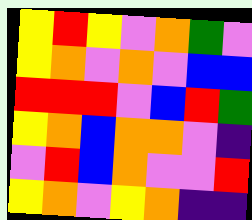[["yellow", "red", "yellow", "violet", "orange", "green", "violet"], ["yellow", "orange", "violet", "orange", "violet", "blue", "blue"], ["red", "red", "red", "violet", "blue", "red", "green"], ["yellow", "orange", "blue", "orange", "orange", "violet", "indigo"], ["violet", "red", "blue", "orange", "violet", "violet", "red"], ["yellow", "orange", "violet", "yellow", "orange", "indigo", "indigo"]]